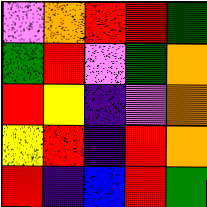[["violet", "orange", "red", "red", "green"], ["green", "red", "violet", "green", "orange"], ["red", "yellow", "indigo", "violet", "orange"], ["yellow", "red", "indigo", "red", "orange"], ["red", "indigo", "blue", "red", "green"]]